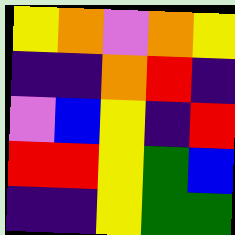[["yellow", "orange", "violet", "orange", "yellow"], ["indigo", "indigo", "orange", "red", "indigo"], ["violet", "blue", "yellow", "indigo", "red"], ["red", "red", "yellow", "green", "blue"], ["indigo", "indigo", "yellow", "green", "green"]]